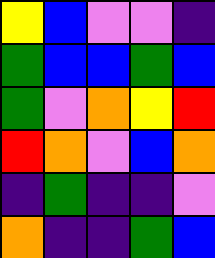[["yellow", "blue", "violet", "violet", "indigo"], ["green", "blue", "blue", "green", "blue"], ["green", "violet", "orange", "yellow", "red"], ["red", "orange", "violet", "blue", "orange"], ["indigo", "green", "indigo", "indigo", "violet"], ["orange", "indigo", "indigo", "green", "blue"]]